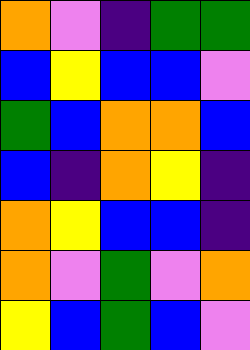[["orange", "violet", "indigo", "green", "green"], ["blue", "yellow", "blue", "blue", "violet"], ["green", "blue", "orange", "orange", "blue"], ["blue", "indigo", "orange", "yellow", "indigo"], ["orange", "yellow", "blue", "blue", "indigo"], ["orange", "violet", "green", "violet", "orange"], ["yellow", "blue", "green", "blue", "violet"]]